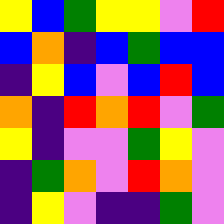[["yellow", "blue", "green", "yellow", "yellow", "violet", "red"], ["blue", "orange", "indigo", "blue", "green", "blue", "blue"], ["indigo", "yellow", "blue", "violet", "blue", "red", "blue"], ["orange", "indigo", "red", "orange", "red", "violet", "green"], ["yellow", "indigo", "violet", "violet", "green", "yellow", "violet"], ["indigo", "green", "orange", "violet", "red", "orange", "violet"], ["indigo", "yellow", "violet", "indigo", "indigo", "green", "violet"]]